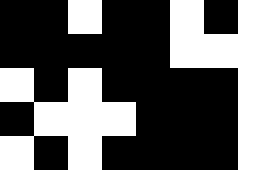[["black", "black", "white", "black", "black", "white", "black", "white"], ["black", "black", "black", "black", "black", "white", "white", "white"], ["white", "black", "white", "black", "black", "black", "black", "white"], ["black", "white", "white", "white", "black", "black", "black", "white"], ["white", "black", "white", "black", "black", "black", "black", "white"]]